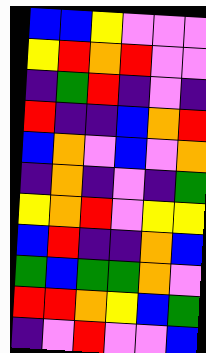[["blue", "blue", "yellow", "violet", "violet", "violet"], ["yellow", "red", "orange", "red", "violet", "violet"], ["indigo", "green", "red", "indigo", "violet", "indigo"], ["red", "indigo", "indigo", "blue", "orange", "red"], ["blue", "orange", "violet", "blue", "violet", "orange"], ["indigo", "orange", "indigo", "violet", "indigo", "green"], ["yellow", "orange", "red", "violet", "yellow", "yellow"], ["blue", "red", "indigo", "indigo", "orange", "blue"], ["green", "blue", "green", "green", "orange", "violet"], ["red", "red", "orange", "yellow", "blue", "green"], ["indigo", "violet", "red", "violet", "violet", "blue"]]